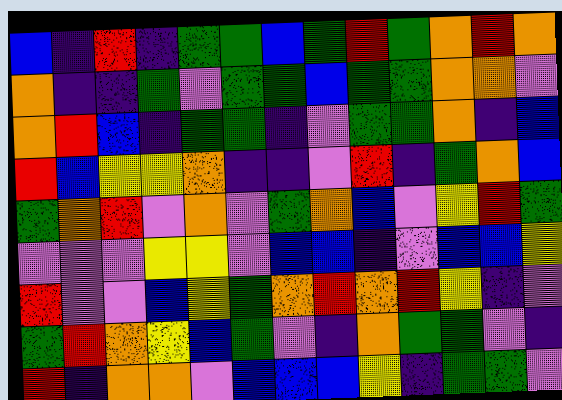[["blue", "indigo", "red", "indigo", "green", "green", "blue", "green", "red", "green", "orange", "red", "orange"], ["orange", "indigo", "indigo", "green", "violet", "green", "green", "blue", "green", "green", "orange", "orange", "violet"], ["orange", "red", "blue", "indigo", "green", "green", "indigo", "violet", "green", "green", "orange", "indigo", "blue"], ["red", "blue", "yellow", "yellow", "orange", "indigo", "indigo", "violet", "red", "indigo", "green", "orange", "blue"], ["green", "orange", "red", "violet", "orange", "violet", "green", "orange", "blue", "violet", "yellow", "red", "green"], ["violet", "violet", "violet", "yellow", "yellow", "violet", "blue", "blue", "indigo", "violet", "blue", "blue", "yellow"], ["red", "violet", "violet", "blue", "yellow", "green", "orange", "red", "orange", "red", "yellow", "indigo", "violet"], ["green", "red", "orange", "yellow", "blue", "green", "violet", "indigo", "orange", "green", "green", "violet", "indigo"], ["red", "indigo", "orange", "orange", "violet", "blue", "blue", "blue", "yellow", "indigo", "green", "green", "violet"]]